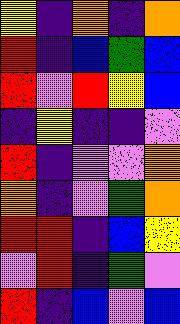[["yellow", "indigo", "orange", "indigo", "orange"], ["red", "indigo", "blue", "green", "blue"], ["red", "violet", "red", "yellow", "blue"], ["indigo", "yellow", "indigo", "indigo", "violet"], ["red", "indigo", "violet", "violet", "orange"], ["orange", "indigo", "violet", "green", "orange"], ["red", "red", "indigo", "blue", "yellow"], ["violet", "red", "indigo", "green", "violet"], ["red", "indigo", "blue", "violet", "blue"]]